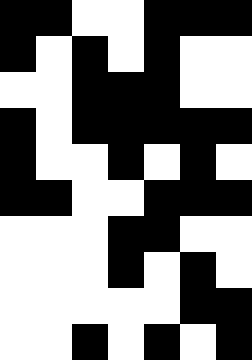[["black", "black", "white", "white", "black", "black", "black"], ["black", "white", "black", "white", "black", "white", "white"], ["white", "white", "black", "black", "black", "white", "white"], ["black", "white", "black", "black", "black", "black", "black"], ["black", "white", "white", "black", "white", "black", "white"], ["black", "black", "white", "white", "black", "black", "black"], ["white", "white", "white", "black", "black", "white", "white"], ["white", "white", "white", "black", "white", "black", "white"], ["white", "white", "white", "white", "white", "black", "black"], ["white", "white", "black", "white", "black", "white", "black"]]